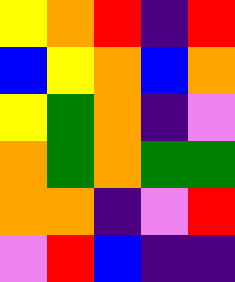[["yellow", "orange", "red", "indigo", "red"], ["blue", "yellow", "orange", "blue", "orange"], ["yellow", "green", "orange", "indigo", "violet"], ["orange", "green", "orange", "green", "green"], ["orange", "orange", "indigo", "violet", "red"], ["violet", "red", "blue", "indigo", "indigo"]]